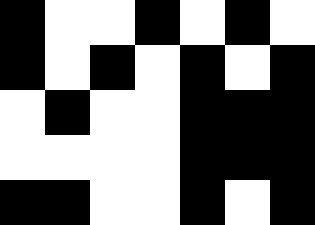[["black", "white", "white", "black", "white", "black", "white"], ["black", "white", "black", "white", "black", "white", "black"], ["white", "black", "white", "white", "black", "black", "black"], ["white", "white", "white", "white", "black", "black", "black"], ["black", "black", "white", "white", "black", "white", "black"]]